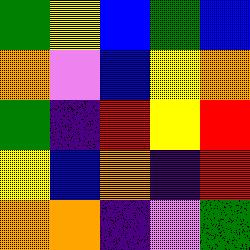[["green", "yellow", "blue", "green", "blue"], ["orange", "violet", "blue", "yellow", "orange"], ["green", "indigo", "red", "yellow", "red"], ["yellow", "blue", "orange", "indigo", "red"], ["orange", "orange", "indigo", "violet", "green"]]